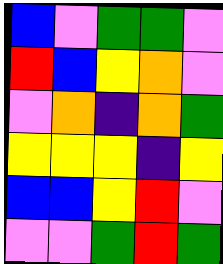[["blue", "violet", "green", "green", "violet"], ["red", "blue", "yellow", "orange", "violet"], ["violet", "orange", "indigo", "orange", "green"], ["yellow", "yellow", "yellow", "indigo", "yellow"], ["blue", "blue", "yellow", "red", "violet"], ["violet", "violet", "green", "red", "green"]]